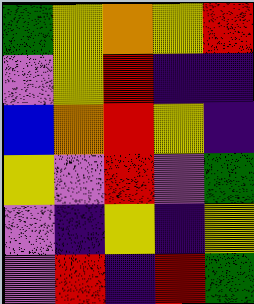[["green", "yellow", "orange", "yellow", "red"], ["violet", "yellow", "red", "indigo", "indigo"], ["blue", "orange", "red", "yellow", "indigo"], ["yellow", "violet", "red", "violet", "green"], ["violet", "indigo", "yellow", "indigo", "yellow"], ["violet", "red", "indigo", "red", "green"]]